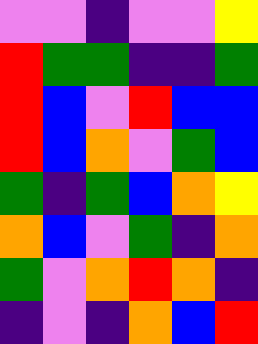[["violet", "violet", "indigo", "violet", "violet", "yellow"], ["red", "green", "green", "indigo", "indigo", "green"], ["red", "blue", "violet", "red", "blue", "blue"], ["red", "blue", "orange", "violet", "green", "blue"], ["green", "indigo", "green", "blue", "orange", "yellow"], ["orange", "blue", "violet", "green", "indigo", "orange"], ["green", "violet", "orange", "red", "orange", "indigo"], ["indigo", "violet", "indigo", "orange", "blue", "red"]]